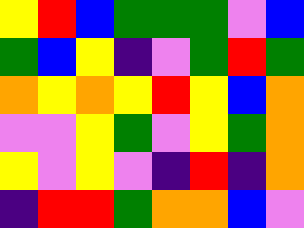[["yellow", "red", "blue", "green", "green", "green", "violet", "blue"], ["green", "blue", "yellow", "indigo", "violet", "green", "red", "green"], ["orange", "yellow", "orange", "yellow", "red", "yellow", "blue", "orange"], ["violet", "violet", "yellow", "green", "violet", "yellow", "green", "orange"], ["yellow", "violet", "yellow", "violet", "indigo", "red", "indigo", "orange"], ["indigo", "red", "red", "green", "orange", "orange", "blue", "violet"]]